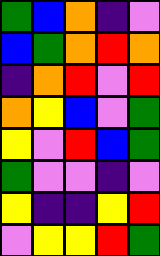[["green", "blue", "orange", "indigo", "violet"], ["blue", "green", "orange", "red", "orange"], ["indigo", "orange", "red", "violet", "red"], ["orange", "yellow", "blue", "violet", "green"], ["yellow", "violet", "red", "blue", "green"], ["green", "violet", "violet", "indigo", "violet"], ["yellow", "indigo", "indigo", "yellow", "red"], ["violet", "yellow", "yellow", "red", "green"]]